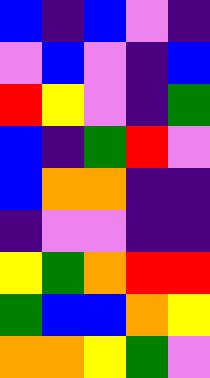[["blue", "indigo", "blue", "violet", "indigo"], ["violet", "blue", "violet", "indigo", "blue"], ["red", "yellow", "violet", "indigo", "green"], ["blue", "indigo", "green", "red", "violet"], ["blue", "orange", "orange", "indigo", "indigo"], ["indigo", "violet", "violet", "indigo", "indigo"], ["yellow", "green", "orange", "red", "red"], ["green", "blue", "blue", "orange", "yellow"], ["orange", "orange", "yellow", "green", "violet"]]